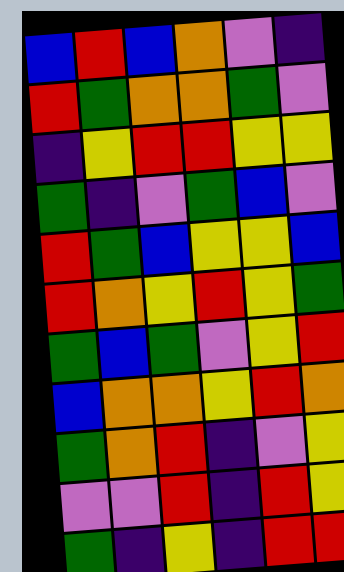[["blue", "red", "blue", "orange", "violet", "indigo"], ["red", "green", "orange", "orange", "green", "violet"], ["indigo", "yellow", "red", "red", "yellow", "yellow"], ["green", "indigo", "violet", "green", "blue", "violet"], ["red", "green", "blue", "yellow", "yellow", "blue"], ["red", "orange", "yellow", "red", "yellow", "green"], ["green", "blue", "green", "violet", "yellow", "red"], ["blue", "orange", "orange", "yellow", "red", "orange"], ["green", "orange", "red", "indigo", "violet", "yellow"], ["violet", "violet", "red", "indigo", "red", "yellow"], ["green", "indigo", "yellow", "indigo", "red", "red"]]